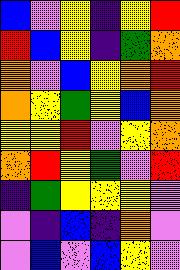[["blue", "violet", "yellow", "indigo", "yellow", "red"], ["red", "blue", "yellow", "indigo", "green", "orange"], ["orange", "violet", "blue", "yellow", "orange", "red"], ["orange", "yellow", "green", "yellow", "blue", "orange"], ["yellow", "yellow", "red", "violet", "yellow", "orange"], ["orange", "red", "yellow", "green", "violet", "red"], ["indigo", "green", "yellow", "yellow", "yellow", "violet"], ["violet", "indigo", "blue", "indigo", "orange", "violet"], ["violet", "blue", "violet", "blue", "yellow", "violet"]]